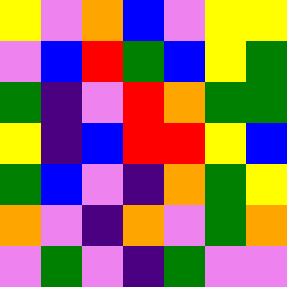[["yellow", "violet", "orange", "blue", "violet", "yellow", "yellow"], ["violet", "blue", "red", "green", "blue", "yellow", "green"], ["green", "indigo", "violet", "red", "orange", "green", "green"], ["yellow", "indigo", "blue", "red", "red", "yellow", "blue"], ["green", "blue", "violet", "indigo", "orange", "green", "yellow"], ["orange", "violet", "indigo", "orange", "violet", "green", "orange"], ["violet", "green", "violet", "indigo", "green", "violet", "violet"]]